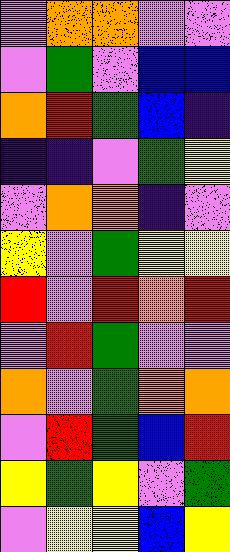[["violet", "orange", "orange", "violet", "violet"], ["violet", "green", "violet", "blue", "blue"], ["orange", "red", "green", "blue", "indigo"], ["indigo", "indigo", "violet", "green", "yellow"], ["violet", "orange", "orange", "indigo", "violet"], ["yellow", "violet", "green", "yellow", "yellow"], ["red", "violet", "red", "orange", "red"], ["violet", "red", "green", "violet", "violet"], ["orange", "violet", "green", "orange", "orange"], ["violet", "red", "green", "blue", "red"], ["yellow", "green", "yellow", "violet", "green"], ["violet", "yellow", "yellow", "blue", "yellow"]]